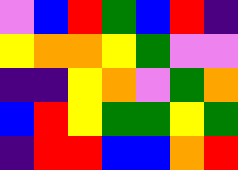[["violet", "blue", "red", "green", "blue", "red", "indigo"], ["yellow", "orange", "orange", "yellow", "green", "violet", "violet"], ["indigo", "indigo", "yellow", "orange", "violet", "green", "orange"], ["blue", "red", "yellow", "green", "green", "yellow", "green"], ["indigo", "red", "red", "blue", "blue", "orange", "red"]]